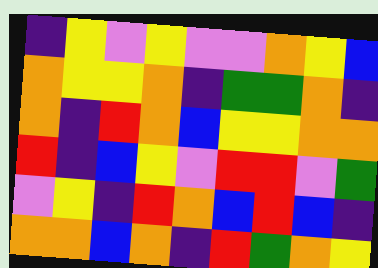[["indigo", "yellow", "violet", "yellow", "violet", "violet", "orange", "yellow", "blue"], ["orange", "yellow", "yellow", "orange", "indigo", "green", "green", "orange", "indigo"], ["orange", "indigo", "red", "orange", "blue", "yellow", "yellow", "orange", "orange"], ["red", "indigo", "blue", "yellow", "violet", "red", "red", "violet", "green"], ["violet", "yellow", "indigo", "red", "orange", "blue", "red", "blue", "indigo"], ["orange", "orange", "blue", "orange", "indigo", "red", "green", "orange", "yellow"]]